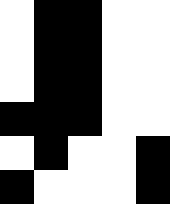[["white", "black", "black", "white", "white"], ["white", "black", "black", "white", "white"], ["white", "black", "black", "white", "white"], ["black", "black", "black", "white", "white"], ["white", "black", "white", "white", "black"], ["black", "white", "white", "white", "black"]]